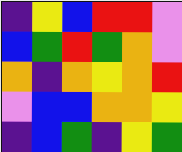[["indigo", "yellow", "blue", "red", "red", "violet"], ["blue", "green", "red", "green", "orange", "violet"], ["orange", "indigo", "orange", "yellow", "orange", "red"], ["violet", "blue", "blue", "orange", "orange", "yellow"], ["indigo", "blue", "green", "indigo", "yellow", "green"]]